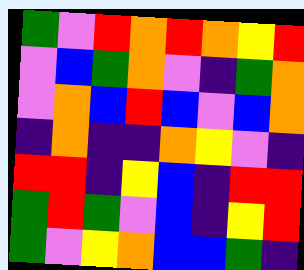[["green", "violet", "red", "orange", "red", "orange", "yellow", "red"], ["violet", "blue", "green", "orange", "violet", "indigo", "green", "orange"], ["violet", "orange", "blue", "red", "blue", "violet", "blue", "orange"], ["indigo", "orange", "indigo", "indigo", "orange", "yellow", "violet", "indigo"], ["red", "red", "indigo", "yellow", "blue", "indigo", "red", "red"], ["green", "red", "green", "violet", "blue", "indigo", "yellow", "red"], ["green", "violet", "yellow", "orange", "blue", "blue", "green", "indigo"]]